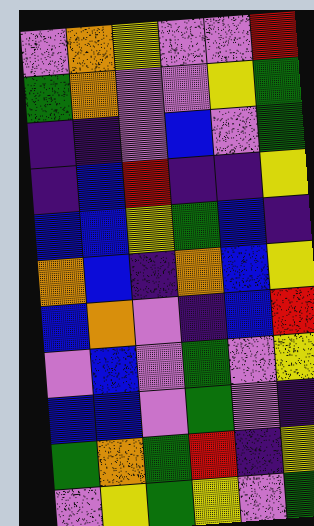[["violet", "orange", "yellow", "violet", "violet", "red"], ["green", "orange", "violet", "violet", "yellow", "green"], ["indigo", "indigo", "violet", "blue", "violet", "green"], ["indigo", "blue", "red", "indigo", "indigo", "yellow"], ["blue", "blue", "yellow", "green", "blue", "indigo"], ["orange", "blue", "indigo", "orange", "blue", "yellow"], ["blue", "orange", "violet", "indigo", "blue", "red"], ["violet", "blue", "violet", "green", "violet", "yellow"], ["blue", "blue", "violet", "green", "violet", "indigo"], ["green", "orange", "green", "red", "indigo", "yellow"], ["violet", "yellow", "green", "yellow", "violet", "green"]]